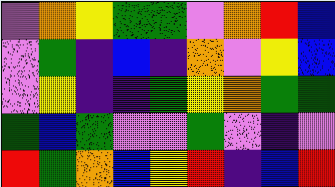[["violet", "orange", "yellow", "green", "green", "violet", "orange", "red", "blue"], ["violet", "green", "indigo", "blue", "indigo", "orange", "violet", "yellow", "blue"], ["violet", "yellow", "indigo", "indigo", "green", "yellow", "orange", "green", "green"], ["green", "blue", "green", "violet", "violet", "green", "violet", "indigo", "violet"], ["red", "green", "orange", "blue", "yellow", "red", "indigo", "blue", "red"]]